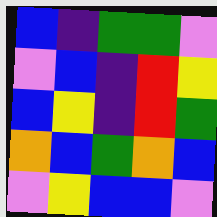[["blue", "indigo", "green", "green", "violet"], ["violet", "blue", "indigo", "red", "yellow"], ["blue", "yellow", "indigo", "red", "green"], ["orange", "blue", "green", "orange", "blue"], ["violet", "yellow", "blue", "blue", "violet"]]